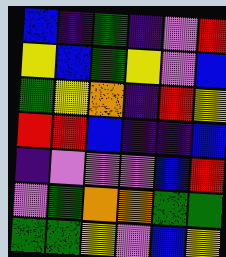[["blue", "indigo", "green", "indigo", "violet", "red"], ["yellow", "blue", "green", "yellow", "violet", "blue"], ["green", "yellow", "orange", "indigo", "red", "yellow"], ["red", "red", "blue", "indigo", "indigo", "blue"], ["indigo", "violet", "violet", "violet", "blue", "red"], ["violet", "green", "orange", "orange", "green", "green"], ["green", "green", "yellow", "violet", "blue", "yellow"]]